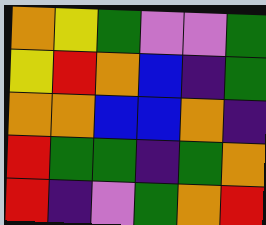[["orange", "yellow", "green", "violet", "violet", "green"], ["yellow", "red", "orange", "blue", "indigo", "green"], ["orange", "orange", "blue", "blue", "orange", "indigo"], ["red", "green", "green", "indigo", "green", "orange"], ["red", "indigo", "violet", "green", "orange", "red"]]